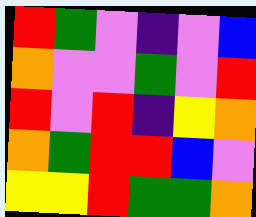[["red", "green", "violet", "indigo", "violet", "blue"], ["orange", "violet", "violet", "green", "violet", "red"], ["red", "violet", "red", "indigo", "yellow", "orange"], ["orange", "green", "red", "red", "blue", "violet"], ["yellow", "yellow", "red", "green", "green", "orange"]]